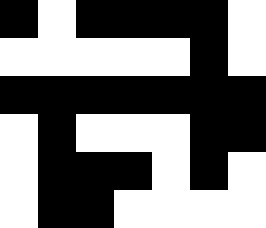[["black", "white", "black", "black", "black", "black", "white"], ["white", "white", "white", "white", "white", "black", "white"], ["black", "black", "black", "black", "black", "black", "black"], ["white", "black", "white", "white", "white", "black", "black"], ["white", "black", "black", "black", "white", "black", "white"], ["white", "black", "black", "white", "white", "white", "white"]]